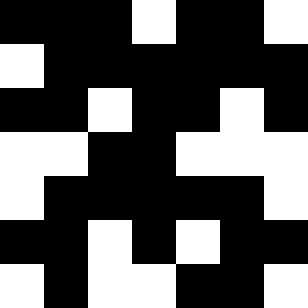[["black", "black", "black", "white", "black", "black", "white"], ["white", "black", "black", "black", "black", "black", "black"], ["black", "black", "white", "black", "black", "white", "black"], ["white", "white", "black", "black", "white", "white", "white"], ["white", "black", "black", "black", "black", "black", "white"], ["black", "black", "white", "black", "white", "black", "black"], ["white", "black", "white", "white", "black", "black", "white"]]